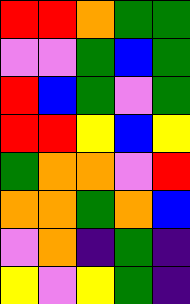[["red", "red", "orange", "green", "green"], ["violet", "violet", "green", "blue", "green"], ["red", "blue", "green", "violet", "green"], ["red", "red", "yellow", "blue", "yellow"], ["green", "orange", "orange", "violet", "red"], ["orange", "orange", "green", "orange", "blue"], ["violet", "orange", "indigo", "green", "indigo"], ["yellow", "violet", "yellow", "green", "indigo"]]